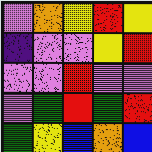[["violet", "orange", "yellow", "red", "yellow"], ["indigo", "violet", "violet", "yellow", "red"], ["violet", "violet", "red", "violet", "violet"], ["violet", "green", "red", "green", "red"], ["green", "yellow", "blue", "orange", "blue"]]